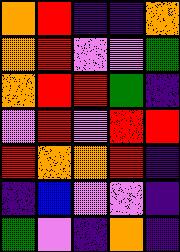[["orange", "red", "indigo", "indigo", "orange"], ["orange", "red", "violet", "violet", "green"], ["orange", "red", "red", "green", "indigo"], ["violet", "red", "violet", "red", "red"], ["red", "orange", "orange", "red", "indigo"], ["indigo", "blue", "violet", "violet", "indigo"], ["green", "violet", "indigo", "orange", "indigo"]]